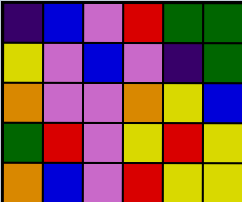[["indigo", "blue", "violet", "red", "green", "green"], ["yellow", "violet", "blue", "violet", "indigo", "green"], ["orange", "violet", "violet", "orange", "yellow", "blue"], ["green", "red", "violet", "yellow", "red", "yellow"], ["orange", "blue", "violet", "red", "yellow", "yellow"]]